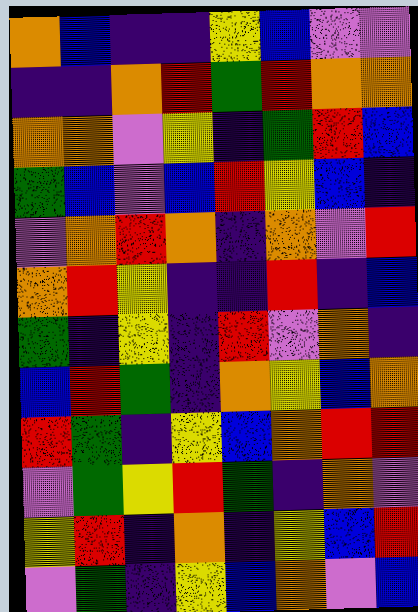[["orange", "blue", "indigo", "indigo", "yellow", "blue", "violet", "violet"], ["indigo", "indigo", "orange", "red", "green", "red", "orange", "orange"], ["orange", "orange", "violet", "yellow", "indigo", "green", "red", "blue"], ["green", "blue", "violet", "blue", "red", "yellow", "blue", "indigo"], ["violet", "orange", "red", "orange", "indigo", "orange", "violet", "red"], ["orange", "red", "yellow", "indigo", "indigo", "red", "indigo", "blue"], ["green", "indigo", "yellow", "indigo", "red", "violet", "orange", "indigo"], ["blue", "red", "green", "indigo", "orange", "yellow", "blue", "orange"], ["red", "green", "indigo", "yellow", "blue", "orange", "red", "red"], ["violet", "green", "yellow", "red", "green", "indigo", "orange", "violet"], ["yellow", "red", "indigo", "orange", "indigo", "yellow", "blue", "red"], ["violet", "green", "indigo", "yellow", "blue", "orange", "violet", "blue"]]